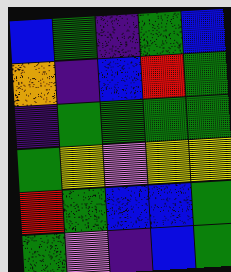[["blue", "green", "indigo", "green", "blue"], ["orange", "indigo", "blue", "red", "green"], ["indigo", "green", "green", "green", "green"], ["green", "yellow", "violet", "yellow", "yellow"], ["red", "green", "blue", "blue", "green"], ["green", "violet", "indigo", "blue", "green"]]